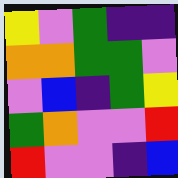[["yellow", "violet", "green", "indigo", "indigo"], ["orange", "orange", "green", "green", "violet"], ["violet", "blue", "indigo", "green", "yellow"], ["green", "orange", "violet", "violet", "red"], ["red", "violet", "violet", "indigo", "blue"]]